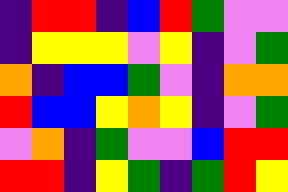[["indigo", "red", "red", "indigo", "blue", "red", "green", "violet", "violet"], ["indigo", "yellow", "yellow", "yellow", "violet", "yellow", "indigo", "violet", "green"], ["orange", "indigo", "blue", "blue", "green", "violet", "indigo", "orange", "orange"], ["red", "blue", "blue", "yellow", "orange", "yellow", "indigo", "violet", "green"], ["violet", "orange", "indigo", "green", "violet", "violet", "blue", "red", "red"], ["red", "red", "indigo", "yellow", "green", "indigo", "green", "red", "yellow"]]